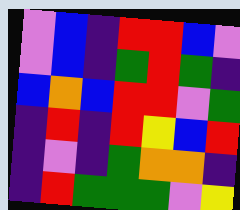[["violet", "blue", "indigo", "red", "red", "blue", "violet"], ["violet", "blue", "indigo", "green", "red", "green", "indigo"], ["blue", "orange", "blue", "red", "red", "violet", "green"], ["indigo", "red", "indigo", "red", "yellow", "blue", "red"], ["indigo", "violet", "indigo", "green", "orange", "orange", "indigo"], ["indigo", "red", "green", "green", "green", "violet", "yellow"]]